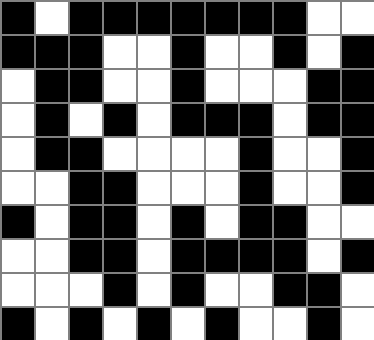[["black", "white", "black", "black", "black", "black", "black", "black", "black", "white", "white"], ["black", "black", "black", "white", "white", "black", "white", "white", "black", "white", "black"], ["white", "black", "black", "white", "white", "black", "white", "white", "white", "black", "black"], ["white", "black", "white", "black", "white", "black", "black", "black", "white", "black", "black"], ["white", "black", "black", "white", "white", "white", "white", "black", "white", "white", "black"], ["white", "white", "black", "black", "white", "white", "white", "black", "white", "white", "black"], ["black", "white", "black", "black", "white", "black", "white", "black", "black", "white", "white"], ["white", "white", "black", "black", "white", "black", "black", "black", "black", "white", "black"], ["white", "white", "white", "black", "white", "black", "white", "white", "black", "black", "white"], ["black", "white", "black", "white", "black", "white", "black", "white", "white", "black", "white"]]